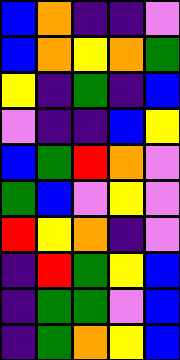[["blue", "orange", "indigo", "indigo", "violet"], ["blue", "orange", "yellow", "orange", "green"], ["yellow", "indigo", "green", "indigo", "blue"], ["violet", "indigo", "indigo", "blue", "yellow"], ["blue", "green", "red", "orange", "violet"], ["green", "blue", "violet", "yellow", "violet"], ["red", "yellow", "orange", "indigo", "violet"], ["indigo", "red", "green", "yellow", "blue"], ["indigo", "green", "green", "violet", "blue"], ["indigo", "green", "orange", "yellow", "blue"]]